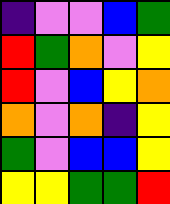[["indigo", "violet", "violet", "blue", "green"], ["red", "green", "orange", "violet", "yellow"], ["red", "violet", "blue", "yellow", "orange"], ["orange", "violet", "orange", "indigo", "yellow"], ["green", "violet", "blue", "blue", "yellow"], ["yellow", "yellow", "green", "green", "red"]]